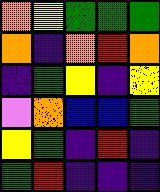[["orange", "yellow", "green", "green", "green"], ["orange", "indigo", "orange", "red", "orange"], ["indigo", "green", "yellow", "indigo", "yellow"], ["violet", "orange", "blue", "blue", "green"], ["yellow", "green", "indigo", "red", "indigo"], ["green", "red", "indigo", "indigo", "indigo"]]